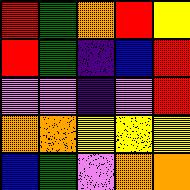[["red", "green", "orange", "red", "yellow"], ["red", "green", "indigo", "blue", "red"], ["violet", "violet", "indigo", "violet", "red"], ["orange", "orange", "yellow", "yellow", "yellow"], ["blue", "green", "violet", "orange", "orange"]]